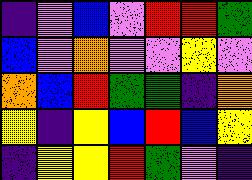[["indigo", "violet", "blue", "violet", "red", "red", "green"], ["blue", "violet", "orange", "violet", "violet", "yellow", "violet"], ["orange", "blue", "red", "green", "green", "indigo", "orange"], ["yellow", "indigo", "yellow", "blue", "red", "blue", "yellow"], ["indigo", "yellow", "yellow", "red", "green", "violet", "indigo"]]